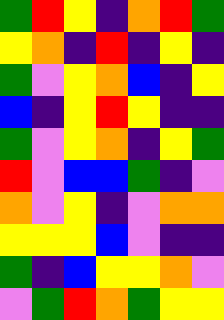[["green", "red", "yellow", "indigo", "orange", "red", "green"], ["yellow", "orange", "indigo", "red", "indigo", "yellow", "indigo"], ["green", "violet", "yellow", "orange", "blue", "indigo", "yellow"], ["blue", "indigo", "yellow", "red", "yellow", "indigo", "indigo"], ["green", "violet", "yellow", "orange", "indigo", "yellow", "green"], ["red", "violet", "blue", "blue", "green", "indigo", "violet"], ["orange", "violet", "yellow", "indigo", "violet", "orange", "orange"], ["yellow", "yellow", "yellow", "blue", "violet", "indigo", "indigo"], ["green", "indigo", "blue", "yellow", "yellow", "orange", "violet"], ["violet", "green", "red", "orange", "green", "yellow", "yellow"]]